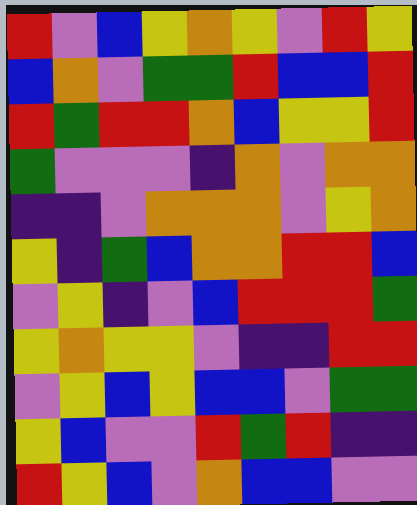[["red", "violet", "blue", "yellow", "orange", "yellow", "violet", "red", "yellow"], ["blue", "orange", "violet", "green", "green", "red", "blue", "blue", "red"], ["red", "green", "red", "red", "orange", "blue", "yellow", "yellow", "red"], ["green", "violet", "violet", "violet", "indigo", "orange", "violet", "orange", "orange"], ["indigo", "indigo", "violet", "orange", "orange", "orange", "violet", "yellow", "orange"], ["yellow", "indigo", "green", "blue", "orange", "orange", "red", "red", "blue"], ["violet", "yellow", "indigo", "violet", "blue", "red", "red", "red", "green"], ["yellow", "orange", "yellow", "yellow", "violet", "indigo", "indigo", "red", "red"], ["violet", "yellow", "blue", "yellow", "blue", "blue", "violet", "green", "green"], ["yellow", "blue", "violet", "violet", "red", "green", "red", "indigo", "indigo"], ["red", "yellow", "blue", "violet", "orange", "blue", "blue", "violet", "violet"]]